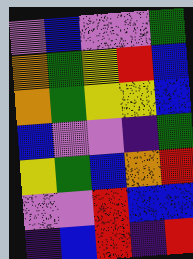[["violet", "blue", "violet", "violet", "green"], ["orange", "green", "yellow", "red", "blue"], ["orange", "green", "yellow", "yellow", "blue"], ["blue", "violet", "violet", "indigo", "green"], ["yellow", "green", "blue", "orange", "red"], ["violet", "violet", "red", "blue", "blue"], ["indigo", "blue", "red", "indigo", "red"]]